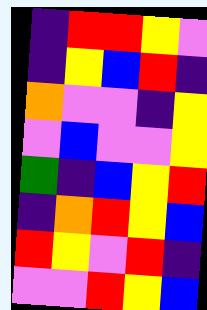[["indigo", "red", "red", "yellow", "violet"], ["indigo", "yellow", "blue", "red", "indigo"], ["orange", "violet", "violet", "indigo", "yellow"], ["violet", "blue", "violet", "violet", "yellow"], ["green", "indigo", "blue", "yellow", "red"], ["indigo", "orange", "red", "yellow", "blue"], ["red", "yellow", "violet", "red", "indigo"], ["violet", "violet", "red", "yellow", "blue"]]